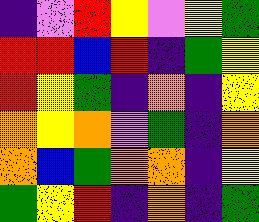[["indigo", "violet", "red", "yellow", "violet", "yellow", "green"], ["red", "red", "blue", "red", "indigo", "green", "yellow"], ["red", "yellow", "green", "indigo", "orange", "indigo", "yellow"], ["orange", "yellow", "orange", "violet", "green", "indigo", "orange"], ["orange", "blue", "green", "orange", "orange", "indigo", "yellow"], ["green", "yellow", "red", "indigo", "orange", "indigo", "green"]]